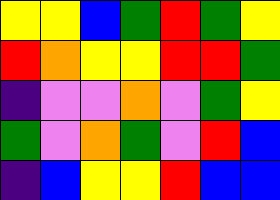[["yellow", "yellow", "blue", "green", "red", "green", "yellow"], ["red", "orange", "yellow", "yellow", "red", "red", "green"], ["indigo", "violet", "violet", "orange", "violet", "green", "yellow"], ["green", "violet", "orange", "green", "violet", "red", "blue"], ["indigo", "blue", "yellow", "yellow", "red", "blue", "blue"]]